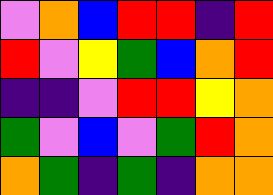[["violet", "orange", "blue", "red", "red", "indigo", "red"], ["red", "violet", "yellow", "green", "blue", "orange", "red"], ["indigo", "indigo", "violet", "red", "red", "yellow", "orange"], ["green", "violet", "blue", "violet", "green", "red", "orange"], ["orange", "green", "indigo", "green", "indigo", "orange", "orange"]]